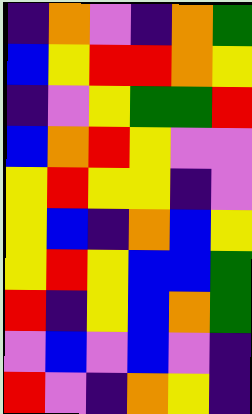[["indigo", "orange", "violet", "indigo", "orange", "green"], ["blue", "yellow", "red", "red", "orange", "yellow"], ["indigo", "violet", "yellow", "green", "green", "red"], ["blue", "orange", "red", "yellow", "violet", "violet"], ["yellow", "red", "yellow", "yellow", "indigo", "violet"], ["yellow", "blue", "indigo", "orange", "blue", "yellow"], ["yellow", "red", "yellow", "blue", "blue", "green"], ["red", "indigo", "yellow", "blue", "orange", "green"], ["violet", "blue", "violet", "blue", "violet", "indigo"], ["red", "violet", "indigo", "orange", "yellow", "indigo"]]